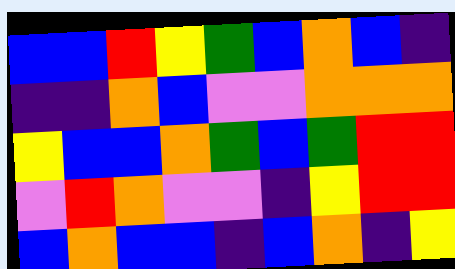[["blue", "blue", "red", "yellow", "green", "blue", "orange", "blue", "indigo"], ["indigo", "indigo", "orange", "blue", "violet", "violet", "orange", "orange", "orange"], ["yellow", "blue", "blue", "orange", "green", "blue", "green", "red", "red"], ["violet", "red", "orange", "violet", "violet", "indigo", "yellow", "red", "red"], ["blue", "orange", "blue", "blue", "indigo", "blue", "orange", "indigo", "yellow"]]